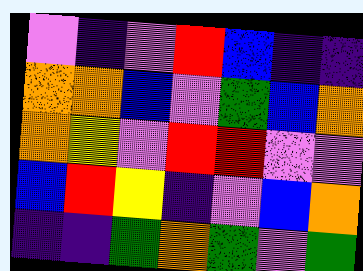[["violet", "indigo", "violet", "red", "blue", "indigo", "indigo"], ["orange", "orange", "blue", "violet", "green", "blue", "orange"], ["orange", "yellow", "violet", "red", "red", "violet", "violet"], ["blue", "red", "yellow", "indigo", "violet", "blue", "orange"], ["indigo", "indigo", "green", "orange", "green", "violet", "green"]]